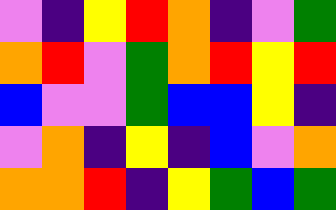[["violet", "indigo", "yellow", "red", "orange", "indigo", "violet", "green"], ["orange", "red", "violet", "green", "orange", "red", "yellow", "red"], ["blue", "violet", "violet", "green", "blue", "blue", "yellow", "indigo"], ["violet", "orange", "indigo", "yellow", "indigo", "blue", "violet", "orange"], ["orange", "orange", "red", "indigo", "yellow", "green", "blue", "green"]]